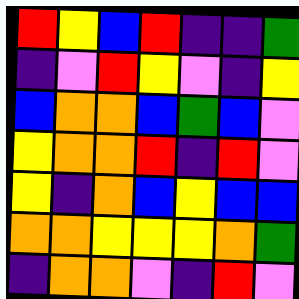[["red", "yellow", "blue", "red", "indigo", "indigo", "green"], ["indigo", "violet", "red", "yellow", "violet", "indigo", "yellow"], ["blue", "orange", "orange", "blue", "green", "blue", "violet"], ["yellow", "orange", "orange", "red", "indigo", "red", "violet"], ["yellow", "indigo", "orange", "blue", "yellow", "blue", "blue"], ["orange", "orange", "yellow", "yellow", "yellow", "orange", "green"], ["indigo", "orange", "orange", "violet", "indigo", "red", "violet"]]